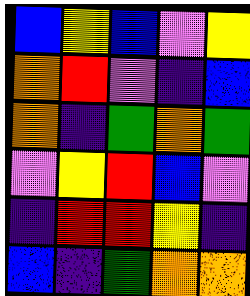[["blue", "yellow", "blue", "violet", "yellow"], ["orange", "red", "violet", "indigo", "blue"], ["orange", "indigo", "green", "orange", "green"], ["violet", "yellow", "red", "blue", "violet"], ["indigo", "red", "red", "yellow", "indigo"], ["blue", "indigo", "green", "orange", "orange"]]